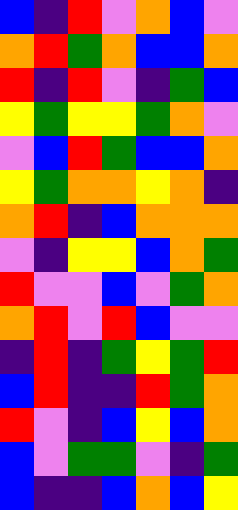[["blue", "indigo", "red", "violet", "orange", "blue", "violet"], ["orange", "red", "green", "orange", "blue", "blue", "orange"], ["red", "indigo", "red", "violet", "indigo", "green", "blue"], ["yellow", "green", "yellow", "yellow", "green", "orange", "violet"], ["violet", "blue", "red", "green", "blue", "blue", "orange"], ["yellow", "green", "orange", "orange", "yellow", "orange", "indigo"], ["orange", "red", "indigo", "blue", "orange", "orange", "orange"], ["violet", "indigo", "yellow", "yellow", "blue", "orange", "green"], ["red", "violet", "violet", "blue", "violet", "green", "orange"], ["orange", "red", "violet", "red", "blue", "violet", "violet"], ["indigo", "red", "indigo", "green", "yellow", "green", "red"], ["blue", "red", "indigo", "indigo", "red", "green", "orange"], ["red", "violet", "indigo", "blue", "yellow", "blue", "orange"], ["blue", "violet", "green", "green", "violet", "indigo", "green"], ["blue", "indigo", "indigo", "blue", "orange", "blue", "yellow"]]